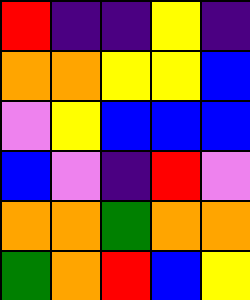[["red", "indigo", "indigo", "yellow", "indigo"], ["orange", "orange", "yellow", "yellow", "blue"], ["violet", "yellow", "blue", "blue", "blue"], ["blue", "violet", "indigo", "red", "violet"], ["orange", "orange", "green", "orange", "orange"], ["green", "orange", "red", "blue", "yellow"]]